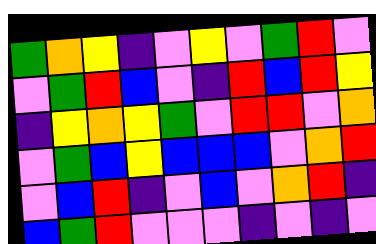[["green", "orange", "yellow", "indigo", "violet", "yellow", "violet", "green", "red", "violet"], ["violet", "green", "red", "blue", "violet", "indigo", "red", "blue", "red", "yellow"], ["indigo", "yellow", "orange", "yellow", "green", "violet", "red", "red", "violet", "orange"], ["violet", "green", "blue", "yellow", "blue", "blue", "blue", "violet", "orange", "red"], ["violet", "blue", "red", "indigo", "violet", "blue", "violet", "orange", "red", "indigo"], ["blue", "green", "red", "violet", "violet", "violet", "indigo", "violet", "indigo", "violet"]]